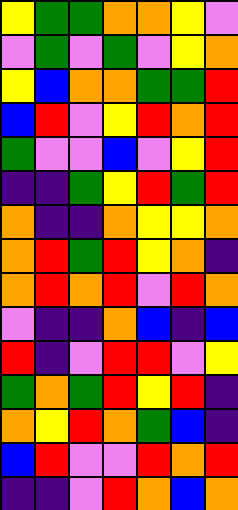[["yellow", "green", "green", "orange", "orange", "yellow", "violet"], ["violet", "green", "violet", "green", "violet", "yellow", "orange"], ["yellow", "blue", "orange", "orange", "green", "green", "red"], ["blue", "red", "violet", "yellow", "red", "orange", "red"], ["green", "violet", "violet", "blue", "violet", "yellow", "red"], ["indigo", "indigo", "green", "yellow", "red", "green", "red"], ["orange", "indigo", "indigo", "orange", "yellow", "yellow", "orange"], ["orange", "red", "green", "red", "yellow", "orange", "indigo"], ["orange", "red", "orange", "red", "violet", "red", "orange"], ["violet", "indigo", "indigo", "orange", "blue", "indigo", "blue"], ["red", "indigo", "violet", "red", "red", "violet", "yellow"], ["green", "orange", "green", "red", "yellow", "red", "indigo"], ["orange", "yellow", "red", "orange", "green", "blue", "indigo"], ["blue", "red", "violet", "violet", "red", "orange", "red"], ["indigo", "indigo", "violet", "red", "orange", "blue", "orange"]]